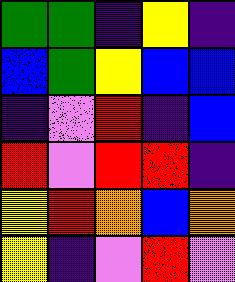[["green", "green", "indigo", "yellow", "indigo"], ["blue", "green", "yellow", "blue", "blue"], ["indigo", "violet", "red", "indigo", "blue"], ["red", "violet", "red", "red", "indigo"], ["yellow", "red", "orange", "blue", "orange"], ["yellow", "indigo", "violet", "red", "violet"]]